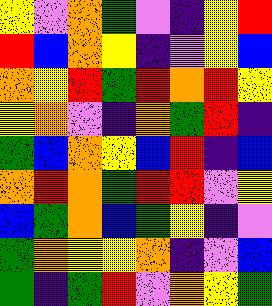[["yellow", "violet", "orange", "green", "violet", "indigo", "yellow", "red"], ["red", "blue", "orange", "yellow", "indigo", "violet", "yellow", "blue"], ["orange", "yellow", "red", "green", "red", "orange", "red", "yellow"], ["yellow", "orange", "violet", "indigo", "orange", "green", "red", "indigo"], ["green", "blue", "orange", "yellow", "blue", "red", "indigo", "blue"], ["orange", "red", "orange", "green", "red", "red", "violet", "yellow"], ["blue", "green", "orange", "blue", "green", "yellow", "indigo", "violet"], ["green", "orange", "yellow", "yellow", "orange", "indigo", "violet", "blue"], ["green", "indigo", "green", "red", "violet", "orange", "yellow", "green"]]